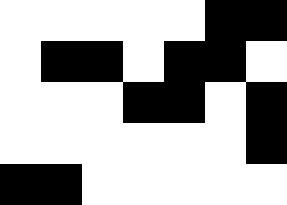[["white", "white", "white", "white", "white", "black", "black"], ["white", "black", "black", "white", "black", "black", "white"], ["white", "white", "white", "black", "black", "white", "black"], ["white", "white", "white", "white", "white", "white", "black"], ["black", "black", "white", "white", "white", "white", "white"]]